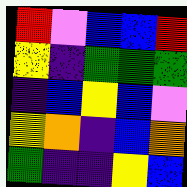[["red", "violet", "blue", "blue", "red"], ["yellow", "indigo", "green", "green", "green"], ["indigo", "blue", "yellow", "blue", "violet"], ["yellow", "orange", "indigo", "blue", "orange"], ["green", "indigo", "indigo", "yellow", "blue"]]